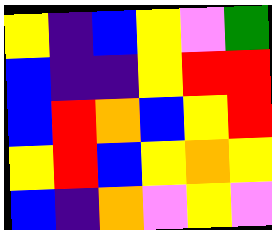[["yellow", "indigo", "blue", "yellow", "violet", "green"], ["blue", "indigo", "indigo", "yellow", "red", "red"], ["blue", "red", "orange", "blue", "yellow", "red"], ["yellow", "red", "blue", "yellow", "orange", "yellow"], ["blue", "indigo", "orange", "violet", "yellow", "violet"]]